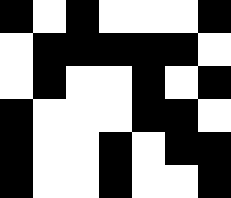[["black", "white", "black", "white", "white", "white", "black"], ["white", "black", "black", "black", "black", "black", "white"], ["white", "black", "white", "white", "black", "white", "black"], ["black", "white", "white", "white", "black", "black", "white"], ["black", "white", "white", "black", "white", "black", "black"], ["black", "white", "white", "black", "white", "white", "black"]]